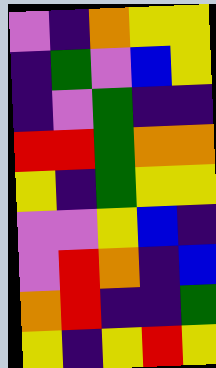[["violet", "indigo", "orange", "yellow", "yellow"], ["indigo", "green", "violet", "blue", "yellow"], ["indigo", "violet", "green", "indigo", "indigo"], ["red", "red", "green", "orange", "orange"], ["yellow", "indigo", "green", "yellow", "yellow"], ["violet", "violet", "yellow", "blue", "indigo"], ["violet", "red", "orange", "indigo", "blue"], ["orange", "red", "indigo", "indigo", "green"], ["yellow", "indigo", "yellow", "red", "yellow"]]